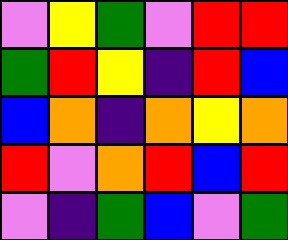[["violet", "yellow", "green", "violet", "red", "red"], ["green", "red", "yellow", "indigo", "red", "blue"], ["blue", "orange", "indigo", "orange", "yellow", "orange"], ["red", "violet", "orange", "red", "blue", "red"], ["violet", "indigo", "green", "blue", "violet", "green"]]